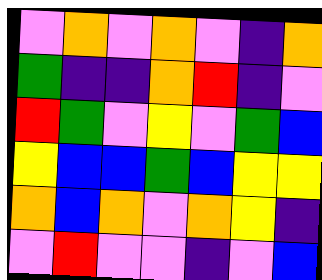[["violet", "orange", "violet", "orange", "violet", "indigo", "orange"], ["green", "indigo", "indigo", "orange", "red", "indigo", "violet"], ["red", "green", "violet", "yellow", "violet", "green", "blue"], ["yellow", "blue", "blue", "green", "blue", "yellow", "yellow"], ["orange", "blue", "orange", "violet", "orange", "yellow", "indigo"], ["violet", "red", "violet", "violet", "indigo", "violet", "blue"]]